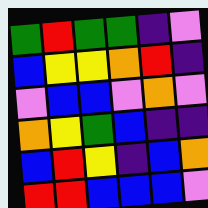[["green", "red", "green", "green", "indigo", "violet"], ["blue", "yellow", "yellow", "orange", "red", "indigo"], ["violet", "blue", "blue", "violet", "orange", "violet"], ["orange", "yellow", "green", "blue", "indigo", "indigo"], ["blue", "red", "yellow", "indigo", "blue", "orange"], ["red", "red", "blue", "blue", "blue", "violet"]]